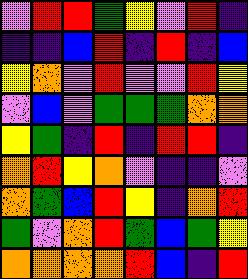[["violet", "red", "red", "green", "yellow", "violet", "red", "indigo"], ["indigo", "indigo", "blue", "red", "indigo", "red", "indigo", "blue"], ["yellow", "orange", "violet", "red", "violet", "violet", "red", "yellow"], ["violet", "blue", "violet", "green", "green", "green", "orange", "orange"], ["yellow", "green", "indigo", "red", "indigo", "red", "red", "indigo"], ["orange", "red", "yellow", "orange", "violet", "indigo", "indigo", "violet"], ["orange", "green", "blue", "red", "yellow", "indigo", "orange", "red"], ["green", "violet", "orange", "red", "green", "blue", "green", "yellow"], ["orange", "orange", "orange", "orange", "red", "blue", "indigo", "red"]]